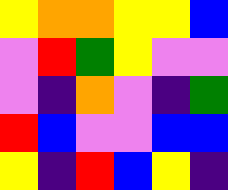[["yellow", "orange", "orange", "yellow", "yellow", "blue"], ["violet", "red", "green", "yellow", "violet", "violet"], ["violet", "indigo", "orange", "violet", "indigo", "green"], ["red", "blue", "violet", "violet", "blue", "blue"], ["yellow", "indigo", "red", "blue", "yellow", "indigo"]]